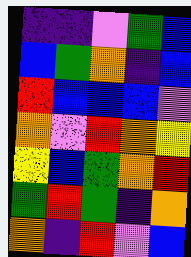[["indigo", "indigo", "violet", "green", "blue"], ["blue", "green", "orange", "indigo", "blue"], ["red", "blue", "blue", "blue", "violet"], ["orange", "violet", "red", "orange", "yellow"], ["yellow", "blue", "green", "orange", "red"], ["green", "red", "green", "indigo", "orange"], ["orange", "indigo", "red", "violet", "blue"]]